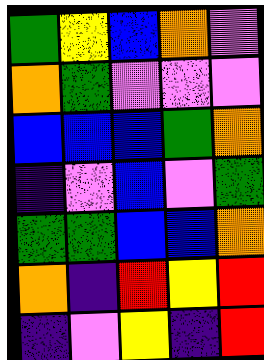[["green", "yellow", "blue", "orange", "violet"], ["orange", "green", "violet", "violet", "violet"], ["blue", "blue", "blue", "green", "orange"], ["indigo", "violet", "blue", "violet", "green"], ["green", "green", "blue", "blue", "orange"], ["orange", "indigo", "red", "yellow", "red"], ["indigo", "violet", "yellow", "indigo", "red"]]